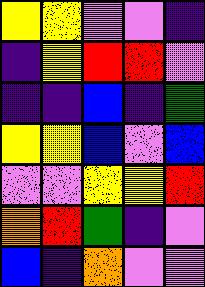[["yellow", "yellow", "violet", "violet", "indigo"], ["indigo", "yellow", "red", "red", "violet"], ["indigo", "indigo", "blue", "indigo", "green"], ["yellow", "yellow", "blue", "violet", "blue"], ["violet", "violet", "yellow", "yellow", "red"], ["orange", "red", "green", "indigo", "violet"], ["blue", "indigo", "orange", "violet", "violet"]]